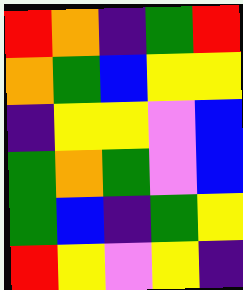[["red", "orange", "indigo", "green", "red"], ["orange", "green", "blue", "yellow", "yellow"], ["indigo", "yellow", "yellow", "violet", "blue"], ["green", "orange", "green", "violet", "blue"], ["green", "blue", "indigo", "green", "yellow"], ["red", "yellow", "violet", "yellow", "indigo"]]